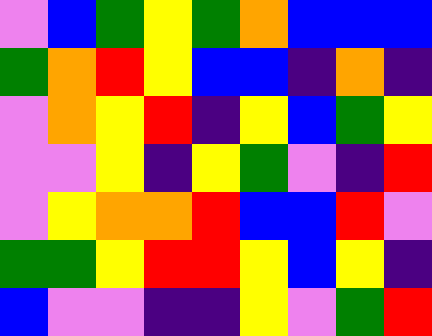[["violet", "blue", "green", "yellow", "green", "orange", "blue", "blue", "blue"], ["green", "orange", "red", "yellow", "blue", "blue", "indigo", "orange", "indigo"], ["violet", "orange", "yellow", "red", "indigo", "yellow", "blue", "green", "yellow"], ["violet", "violet", "yellow", "indigo", "yellow", "green", "violet", "indigo", "red"], ["violet", "yellow", "orange", "orange", "red", "blue", "blue", "red", "violet"], ["green", "green", "yellow", "red", "red", "yellow", "blue", "yellow", "indigo"], ["blue", "violet", "violet", "indigo", "indigo", "yellow", "violet", "green", "red"]]